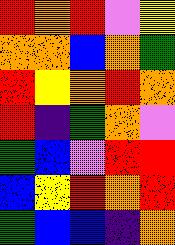[["red", "orange", "red", "violet", "yellow"], ["orange", "orange", "blue", "orange", "green"], ["red", "yellow", "orange", "red", "orange"], ["red", "indigo", "green", "orange", "violet"], ["green", "blue", "violet", "red", "red"], ["blue", "yellow", "red", "orange", "red"], ["green", "blue", "blue", "indigo", "orange"]]